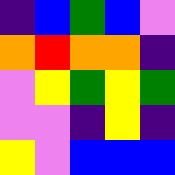[["indigo", "blue", "green", "blue", "violet"], ["orange", "red", "orange", "orange", "indigo"], ["violet", "yellow", "green", "yellow", "green"], ["violet", "violet", "indigo", "yellow", "indigo"], ["yellow", "violet", "blue", "blue", "blue"]]